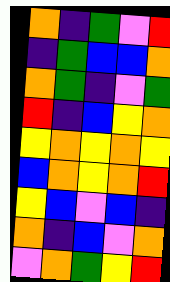[["orange", "indigo", "green", "violet", "red"], ["indigo", "green", "blue", "blue", "orange"], ["orange", "green", "indigo", "violet", "green"], ["red", "indigo", "blue", "yellow", "orange"], ["yellow", "orange", "yellow", "orange", "yellow"], ["blue", "orange", "yellow", "orange", "red"], ["yellow", "blue", "violet", "blue", "indigo"], ["orange", "indigo", "blue", "violet", "orange"], ["violet", "orange", "green", "yellow", "red"]]